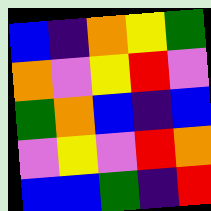[["blue", "indigo", "orange", "yellow", "green"], ["orange", "violet", "yellow", "red", "violet"], ["green", "orange", "blue", "indigo", "blue"], ["violet", "yellow", "violet", "red", "orange"], ["blue", "blue", "green", "indigo", "red"]]